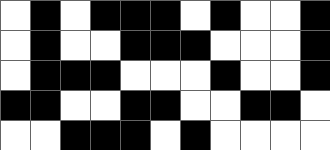[["white", "black", "white", "black", "black", "black", "white", "black", "white", "white", "black"], ["white", "black", "white", "white", "black", "black", "black", "white", "white", "white", "black"], ["white", "black", "black", "black", "white", "white", "white", "black", "white", "white", "black"], ["black", "black", "white", "white", "black", "black", "white", "white", "black", "black", "white"], ["white", "white", "black", "black", "black", "white", "black", "white", "white", "white", "white"]]